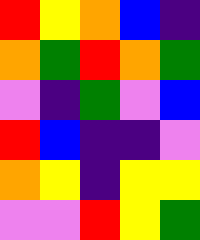[["red", "yellow", "orange", "blue", "indigo"], ["orange", "green", "red", "orange", "green"], ["violet", "indigo", "green", "violet", "blue"], ["red", "blue", "indigo", "indigo", "violet"], ["orange", "yellow", "indigo", "yellow", "yellow"], ["violet", "violet", "red", "yellow", "green"]]